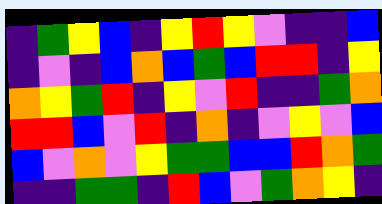[["indigo", "green", "yellow", "blue", "indigo", "yellow", "red", "yellow", "violet", "indigo", "indigo", "blue"], ["indigo", "violet", "indigo", "blue", "orange", "blue", "green", "blue", "red", "red", "indigo", "yellow"], ["orange", "yellow", "green", "red", "indigo", "yellow", "violet", "red", "indigo", "indigo", "green", "orange"], ["red", "red", "blue", "violet", "red", "indigo", "orange", "indigo", "violet", "yellow", "violet", "blue"], ["blue", "violet", "orange", "violet", "yellow", "green", "green", "blue", "blue", "red", "orange", "green"], ["indigo", "indigo", "green", "green", "indigo", "red", "blue", "violet", "green", "orange", "yellow", "indigo"]]